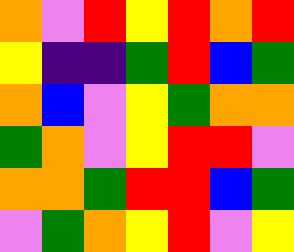[["orange", "violet", "red", "yellow", "red", "orange", "red"], ["yellow", "indigo", "indigo", "green", "red", "blue", "green"], ["orange", "blue", "violet", "yellow", "green", "orange", "orange"], ["green", "orange", "violet", "yellow", "red", "red", "violet"], ["orange", "orange", "green", "red", "red", "blue", "green"], ["violet", "green", "orange", "yellow", "red", "violet", "yellow"]]